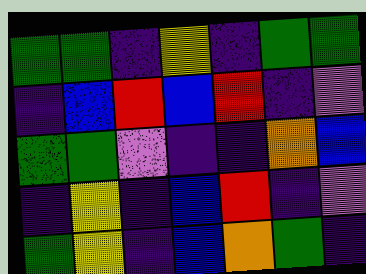[["green", "green", "indigo", "yellow", "indigo", "green", "green"], ["indigo", "blue", "red", "blue", "red", "indigo", "violet"], ["green", "green", "violet", "indigo", "indigo", "orange", "blue"], ["indigo", "yellow", "indigo", "blue", "red", "indigo", "violet"], ["green", "yellow", "indigo", "blue", "orange", "green", "indigo"]]